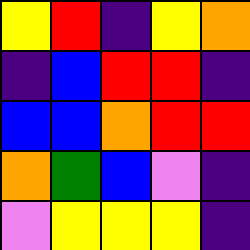[["yellow", "red", "indigo", "yellow", "orange"], ["indigo", "blue", "red", "red", "indigo"], ["blue", "blue", "orange", "red", "red"], ["orange", "green", "blue", "violet", "indigo"], ["violet", "yellow", "yellow", "yellow", "indigo"]]